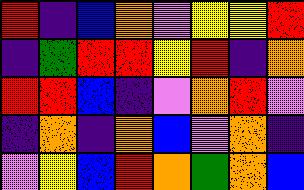[["red", "indigo", "blue", "orange", "violet", "yellow", "yellow", "red"], ["indigo", "green", "red", "red", "yellow", "red", "indigo", "orange"], ["red", "red", "blue", "indigo", "violet", "orange", "red", "violet"], ["indigo", "orange", "indigo", "orange", "blue", "violet", "orange", "indigo"], ["violet", "yellow", "blue", "red", "orange", "green", "orange", "blue"]]